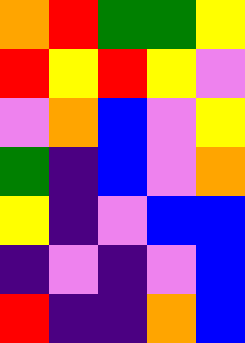[["orange", "red", "green", "green", "yellow"], ["red", "yellow", "red", "yellow", "violet"], ["violet", "orange", "blue", "violet", "yellow"], ["green", "indigo", "blue", "violet", "orange"], ["yellow", "indigo", "violet", "blue", "blue"], ["indigo", "violet", "indigo", "violet", "blue"], ["red", "indigo", "indigo", "orange", "blue"]]